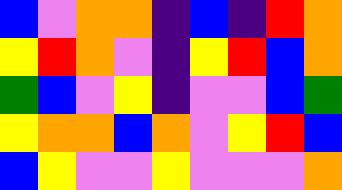[["blue", "violet", "orange", "orange", "indigo", "blue", "indigo", "red", "orange"], ["yellow", "red", "orange", "violet", "indigo", "yellow", "red", "blue", "orange"], ["green", "blue", "violet", "yellow", "indigo", "violet", "violet", "blue", "green"], ["yellow", "orange", "orange", "blue", "orange", "violet", "yellow", "red", "blue"], ["blue", "yellow", "violet", "violet", "yellow", "violet", "violet", "violet", "orange"]]